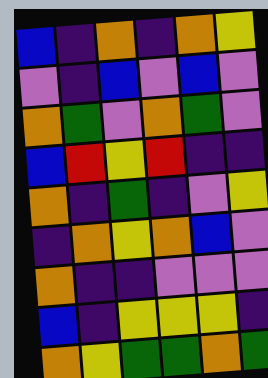[["blue", "indigo", "orange", "indigo", "orange", "yellow"], ["violet", "indigo", "blue", "violet", "blue", "violet"], ["orange", "green", "violet", "orange", "green", "violet"], ["blue", "red", "yellow", "red", "indigo", "indigo"], ["orange", "indigo", "green", "indigo", "violet", "yellow"], ["indigo", "orange", "yellow", "orange", "blue", "violet"], ["orange", "indigo", "indigo", "violet", "violet", "violet"], ["blue", "indigo", "yellow", "yellow", "yellow", "indigo"], ["orange", "yellow", "green", "green", "orange", "green"]]